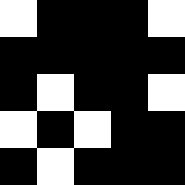[["white", "black", "black", "black", "white"], ["black", "black", "black", "black", "black"], ["black", "white", "black", "black", "white"], ["white", "black", "white", "black", "black"], ["black", "white", "black", "black", "black"]]